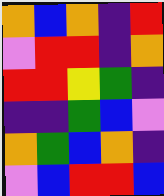[["orange", "blue", "orange", "indigo", "red"], ["violet", "red", "red", "indigo", "orange"], ["red", "red", "yellow", "green", "indigo"], ["indigo", "indigo", "green", "blue", "violet"], ["orange", "green", "blue", "orange", "indigo"], ["violet", "blue", "red", "red", "blue"]]